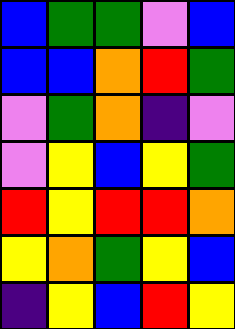[["blue", "green", "green", "violet", "blue"], ["blue", "blue", "orange", "red", "green"], ["violet", "green", "orange", "indigo", "violet"], ["violet", "yellow", "blue", "yellow", "green"], ["red", "yellow", "red", "red", "orange"], ["yellow", "orange", "green", "yellow", "blue"], ["indigo", "yellow", "blue", "red", "yellow"]]